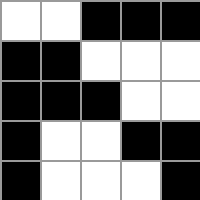[["white", "white", "black", "black", "black"], ["black", "black", "white", "white", "white"], ["black", "black", "black", "white", "white"], ["black", "white", "white", "black", "black"], ["black", "white", "white", "white", "black"]]